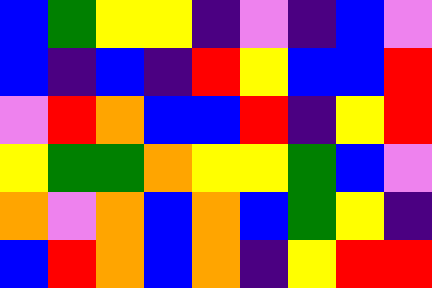[["blue", "green", "yellow", "yellow", "indigo", "violet", "indigo", "blue", "violet"], ["blue", "indigo", "blue", "indigo", "red", "yellow", "blue", "blue", "red"], ["violet", "red", "orange", "blue", "blue", "red", "indigo", "yellow", "red"], ["yellow", "green", "green", "orange", "yellow", "yellow", "green", "blue", "violet"], ["orange", "violet", "orange", "blue", "orange", "blue", "green", "yellow", "indigo"], ["blue", "red", "orange", "blue", "orange", "indigo", "yellow", "red", "red"]]